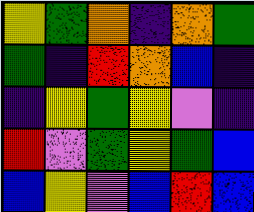[["yellow", "green", "orange", "indigo", "orange", "green"], ["green", "indigo", "red", "orange", "blue", "indigo"], ["indigo", "yellow", "green", "yellow", "violet", "indigo"], ["red", "violet", "green", "yellow", "green", "blue"], ["blue", "yellow", "violet", "blue", "red", "blue"]]